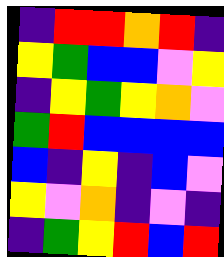[["indigo", "red", "red", "orange", "red", "indigo"], ["yellow", "green", "blue", "blue", "violet", "yellow"], ["indigo", "yellow", "green", "yellow", "orange", "violet"], ["green", "red", "blue", "blue", "blue", "blue"], ["blue", "indigo", "yellow", "indigo", "blue", "violet"], ["yellow", "violet", "orange", "indigo", "violet", "indigo"], ["indigo", "green", "yellow", "red", "blue", "red"]]